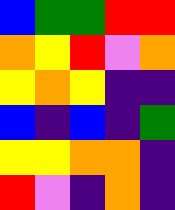[["blue", "green", "green", "red", "red"], ["orange", "yellow", "red", "violet", "orange"], ["yellow", "orange", "yellow", "indigo", "indigo"], ["blue", "indigo", "blue", "indigo", "green"], ["yellow", "yellow", "orange", "orange", "indigo"], ["red", "violet", "indigo", "orange", "indigo"]]